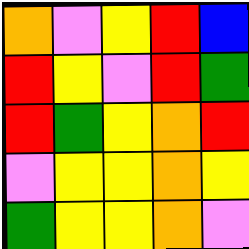[["orange", "violet", "yellow", "red", "blue"], ["red", "yellow", "violet", "red", "green"], ["red", "green", "yellow", "orange", "red"], ["violet", "yellow", "yellow", "orange", "yellow"], ["green", "yellow", "yellow", "orange", "violet"]]